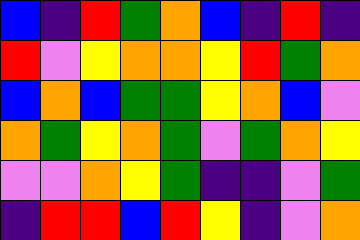[["blue", "indigo", "red", "green", "orange", "blue", "indigo", "red", "indigo"], ["red", "violet", "yellow", "orange", "orange", "yellow", "red", "green", "orange"], ["blue", "orange", "blue", "green", "green", "yellow", "orange", "blue", "violet"], ["orange", "green", "yellow", "orange", "green", "violet", "green", "orange", "yellow"], ["violet", "violet", "orange", "yellow", "green", "indigo", "indigo", "violet", "green"], ["indigo", "red", "red", "blue", "red", "yellow", "indigo", "violet", "orange"]]